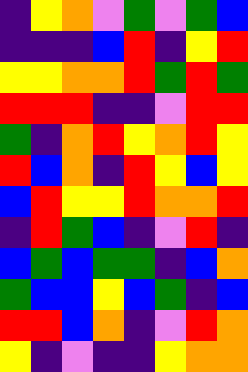[["indigo", "yellow", "orange", "violet", "green", "violet", "green", "blue"], ["indigo", "indigo", "indigo", "blue", "red", "indigo", "yellow", "red"], ["yellow", "yellow", "orange", "orange", "red", "green", "red", "green"], ["red", "red", "red", "indigo", "indigo", "violet", "red", "red"], ["green", "indigo", "orange", "red", "yellow", "orange", "red", "yellow"], ["red", "blue", "orange", "indigo", "red", "yellow", "blue", "yellow"], ["blue", "red", "yellow", "yellow", "red", "orange", "orange", "red"], ["indigo", "red", "green", "blue", "indigo", "violet", "red", "indigo"], ["blue", "green", "blue", "green", "green", "indigo", "blue", "orange"], ["green", "blue", "blue", "yellow", "blue", "green", "indigo", "blue"], ["red", "red", "blue", "orange", "indigo", "violet", "red", "orange"], ["yellow", "indigo", "violet", "indigo", "indigo", "yellow", "orange", "orange"]]